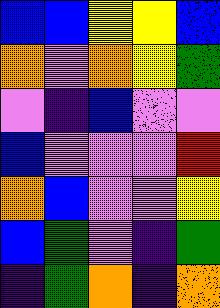[["blue", "blue", "yellow", "yellow", "blue"], ["orange", "violet", "orange", "yellow", "green"], ["violet", "indigo", "blue", "violet", "violet"], ["blue", "violet", "violet", "violet", "red"], ["orange", "blue", "violet", "violet", "yellow"], ["blue", "green", "violet", "indigo", "green"], ["indigo", "green", "orange", "indigo", "orange"]]